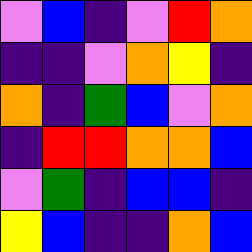[["violet", "blue", "indigo", "violet", "red", "orange"], ["indigo", "indigo", "violet", "orange", "yellow", "indigo"], ["orange", "indigo", "green", "blue", "violet", "orange"], ["indigo", "red", "red", "orange", "orange", "blue"], ["violet", "green", "indigo", "blue", "blue", "indigo"], ["yellow", "blue", "indigo", "indigo", "orange", "blue"]]